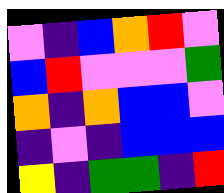[["violet", "indigo", "blue", "orange", "red", "violet"], ["blue", "red", "violet", "violet", "violet", "green"], ["orange", "indigo", "orange", "blue", "blue", "violet"], ["indigo", "violet", "indigo", "blue", "blue", "blue"], ["yellow", "indigo", "green", "green", "indigo", "red"]]